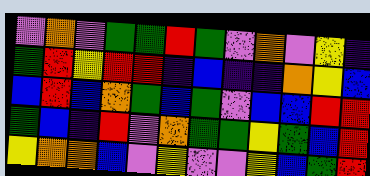[["violet", "orange", "violet", "green", "green", "red", "green", "violet", "orange", "violet", "yellow", "indigo"], ["green", "red", "yellow", "red", "red", "indigo", "blue", "indigo", "indigo", "orange", "yellow", "blue"], ["blue", "red", "blue", "orange", "green", "blue", "green", "violet", "blue", "blue", "red", "red"], ["green", "blue", "indigo", "red", "violet", "orange", "green", "green", "yellow", "green", "blue", "red"], ["yellow", "orange", "orange", "blue", "violet", "yellow", "violet", "violet", "yellow", "blue", "green", "red"]]